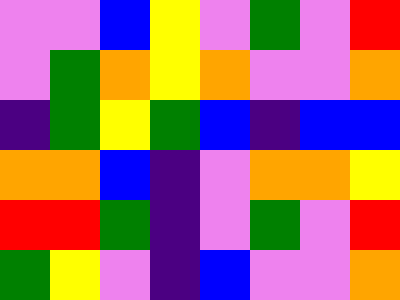[["violet", "violet", "blue", "yellow", "violet", "green", "violet", "red"], ["violet", "green", "orange", "yellow", "orange", "violet", "violet", "orange"], ["indigo", "green", "yellow", "green", "blue", "indigo", "blue", "blue"], ["orange", "orange", "blue", "indigo", "violet", "orange", "orange", "yellow"], ["red", "red", "green", "indigo", "violet", "green", "violet", "red"], ["green", "yellow", "violet", "indigo", "blue", "violet", "violet", "orange"]]